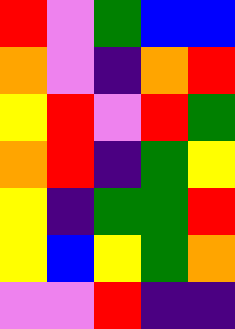[["red", "violet", "green", "blue", "blue"], ["orange", "violet", "indigo", "orange", "red"], ["yellow", "red", "violet", "red", "green"], ["orange", "red", "indigo", "green", "yellow"], ["yellow", "indigo", "green", "green", "red"], ["yellow", "blue", "yellow", "green", "orange"], ["violet", "violet", "red", "indigo", "indigo"]]